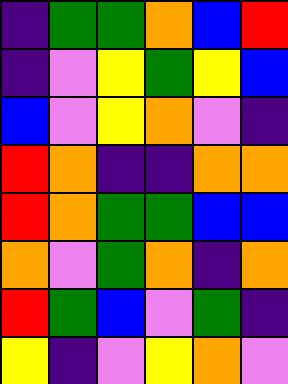[["indigo", "green", "green", "orange", "blue", "red"], ["indigo", "violet", "yellow", "green", "yellow", "blue"], ["blue", "violet", "yellow", "orange", "violet", "indigo"], ["red", "orange", "indigo", "indigo", "orange", "orange"], ["red", "orange", "green", "green", "blue", "blue"], ["orange", "violet", "green", "orange", "indigo", "orange"], ["red", "green", "blue", "violet", "green", "indigo"], ["yellow", "indigo", "violet", "yellow", "orange", "violet"]]